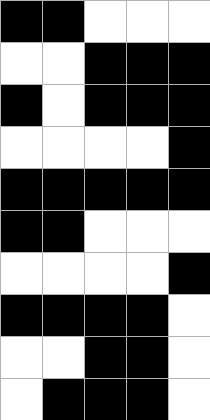[["black", "black", "white", "white", "white"], ["white", "white", "black", "black", "black"], ["black", "white", "black", "black", "black"], ["white", "white", "white", "white", "black"], ["black", "black", "black", "black", "black"], ["black", "black", "white", "white", "white"], ["white", "white", "white", "white", "black"], ["black", "black", "black", "black", "white"], ["white", "white", "black", "black", "white"], ["white", "black", "black", "black", "white"]]